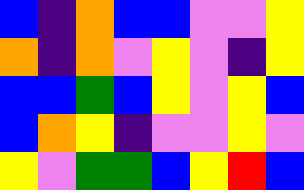[["blue", "indigo", "orange", "blue", "blue", "violet", "violet", "yellow"], ["orange", "indigo", "orange", "violet", "yellow", "violet", "indigo", "yellow"], ["blue", "blue", "green", "blue", "yellow", "violet", "yellow", "blue"], ["blue", "orange", "yellow", "indigo", "violet", "violet", "yellow", "violet"], ["yellow", "violet", "green", "green", "blue", "yellow", "red", "blue"]]